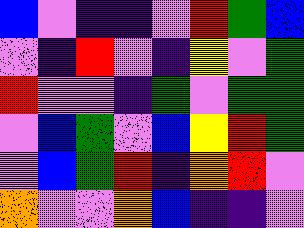[["blue", "violet", "indigo", "indigo", "violet", "red", "green", "blue"], ["violet", "indigo", "red", "violet", "indigo", "yellow", "violet", "green"], ["red", "violet", "violet", "indigo", "green", "violet", "green", "green"], ["violet", "blue", "green", "violet", "blue", "yellow", "red", "green"], ["violet", "blue", "green", "red", "indigo", "orange", "red", "violet"], ["orange", "violet", "violet", "orange", "blue", "indigo", "indigo", "violet"]]